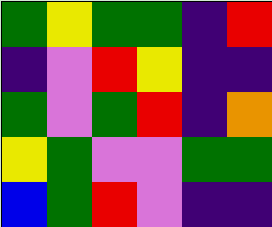[["green", "yellow", "green", "green", "indigo", "red"], ["indigo", "violet", "red", "yellow", "indigo", "indigo"], ["green", "violet", "green", "red", "indigo", "orange"], ["yellow", "green", "violet", "violet", "green", "green"], ["blue", "green", "red", "violet", "indigo", "indigo"]]